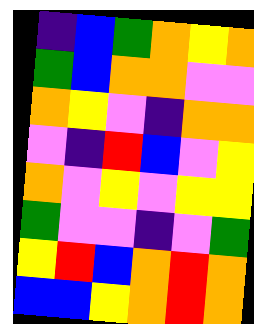[["indigo", "blue", "green", "orange", "yellow", "orange"], ["green", "blue", "orange", "orange", "violet", "violet"], ["orange", "yellow", "violet", "indigo", "orange", "orange"], ["violet", "indigo", "red", "blue", "violet", "yellow"], ["orange", "violet", "yellow", "violet", "yellow", "yellow"], ["green", "violet", "violet", "indigo", "violet", "green"], ["yellow", "red", "blue", "orange", "red", "orange"], ["blue", "blue", "yellow", "orange", "red", "orange"]]